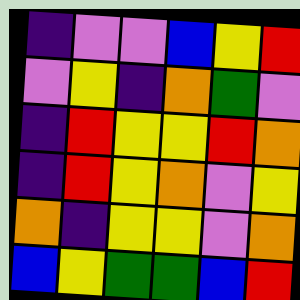[["indigo", "violet", "violet", "blue", "yellow", "red"], ["violet", "yellow", "indigo", "orange", "green", "violet"], ["indigo", "red", "yellow", "yellow", "red", "orange"], ["indigo", "red", "yellow", "orange", "violet", "yellow"], ["orange", "indigo", "yellow", "yellow", "violet", "orange"], ["blue", "yellow", "green", "green", "blue", "red"]]